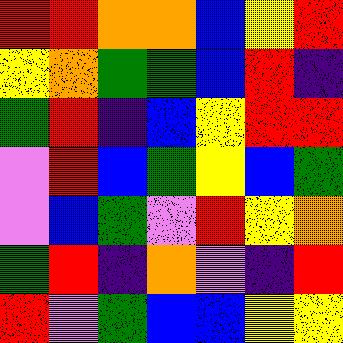[["red", "red", "orange", "orange", "blue", "yellow", "red"], ["yellow", "orange", "green", "green", "blue", "red", "indigo"], ["green", "red", "indigo", "blue", "yellow", "red", "red"], ["violet", "red", "blue", "green", "yellow", "blue", "green"], ["violet", "blue", "green", "violet", "red", "yellow", "orange"], ["green", "red", "indigo", "orange", "violet", "indigo", "red"], ["red", "violet", "green", "blue", "blue", "yellow", "yellow"]]